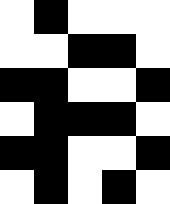[["white", "black", "white", "white", "white"], ["white", "white", "black", "black", "white"], ["black", "black", "white", "white", "black"], ["white", "black", "black", "black", "white"], ["black", "black", "white", "white", "black"], ["white", "black", "white", "black", "white"]]